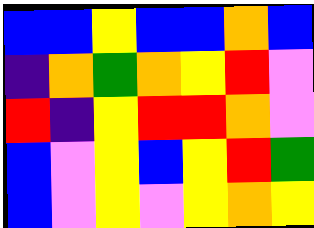[["blue", "blue", "yellow", "blue", "blue", "orange", "blue"], ["indigo", "orange", "green", "orange", "yellow", "red", "violet"], ["red", "indigo", "yellow", "red", "red", "orange", "violet"], ["blue", "violet", "yellow", "blue", "yellow", "red", "green"], ["blue", "violet", "yellow", "violet", "yellow", "orange", "yellow"]]